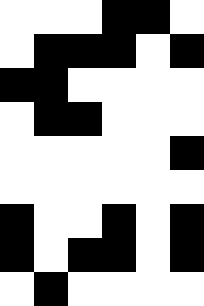[["white", "white", "white", "black", "black", "white"], ["white", "black", "black", "black", "white", "black"], ["black", "black", "white", "white", "white", "white"], ["white", "black", "black", "white", "white", "white"], ["white", "white", "white", "white", "white", "black"], ["white", "white", "white", "white", "white", "white"], ["black", "white", "white", "black", "white", "black"], ["black", "white", "black", "black", "white", "black"], ["white", "black", "white", "white", "white", "white"]]